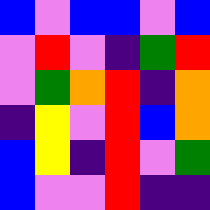[["blue", "violet", "blue", "blue", "violet", "blue"], ["violet", "red", "violet", "indigo", "green", "red"], ["violet", "green", "orange", "red", "indigo", "orange"], ["indigo", "yellow", "violet", "red", "blue", "orange"], ["blue", "yellow", "indigo", "red", "violet", "green"], ["blue", "violet", "violet", "red", "indigo", "indigo"]]